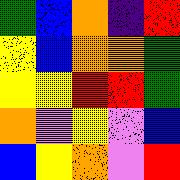[["green", "blue", "orange", "indigo", "red"], ["yellow", "blue", "orange", "orange", "green"], ["yellow", "yellow", "red", "red", "green"], ["orange", "violet", "yellow", "violet", "blue"], ["blue", "yellow", "orange", "violet", "red"]]